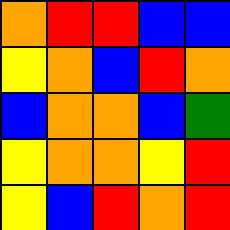[["orange", "red", "red", "blue", "blue"], ["yellow", "orange", "blue", "red", "orange"], ["blue", "orange", "orange", "blue", "green"], ["yellow", "orange", "orange", "yellow", "red"], ["yellow", "blue", "red", "orange", "red"]]